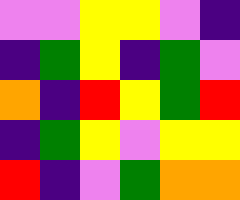[["violet", "violet", "yellow", "yellow", "violet", "indigo"], ["indigo", "green", "yellow", "indigo", "green", "violet"], ["orange", "indigo", "red", "yellow", "green", "red"], ["indigo", "green", "yellow", "violet", "yellow", "yellow"], ["red", "indigo", "violet", "green", "orange", "orange"]]